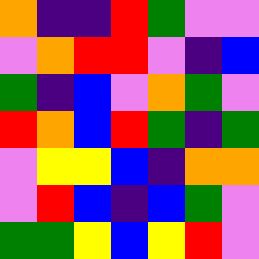[["orange", "indigo", "indigo", "red", "green", "violet", "violet"], ["violet", "orange", "red", "red", "violet", "indigo", "blue"], ["green", "indigo", "blue", "violet", "orange", "green", "violet"], ["red", "orange", "blue", "red", "green", "indigo", "green"], ["violet", "yellow", "yellow", "blue", "indigo", "orange", "orange"], ["violet", "red", "blue", "indigo", "blue", "green", "violet"], ["green", "green", "yellow", "blue", "yellow", "red", "violet"]]